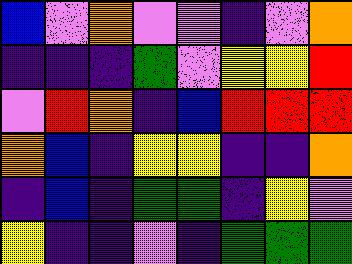[["blue", "violet", "orange", "violet", "violet", "indigo", "violet", "orange"], ["indigo", "indigo", "indigo", "green", "violet", "yellow", "yellow", "red"], ["violet", "red", "orange", "indigo", "blue", "red", "red", "red"], ["orange", "blue", "indigo", "yellow", "yellow", "indigo", "indigo", "orange"], ["indigo", "blue", "indigo", "green", "green", "indigo", "yellow", "violet"], ["yellow", "indigo", "indigo", "violet", "indigo", "green", "green", "green"]]